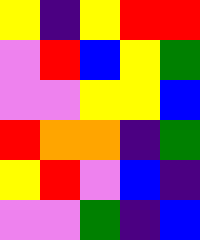[["yellow", "indigo", "yellow", "red", "red"], ["violet", "red", "blue", "yellow", "green"], ["violet", "violet", "yellow", "yellow", "blue"], ["red", "orange", "orange", "indigo", "green"], ["yellow", "red", "violet", "blue", "indigo"], ["violet", "violet", "green", "indigo", "blue"]]